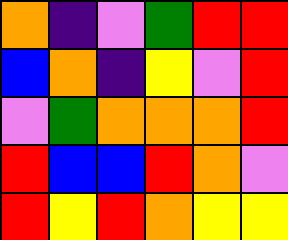[["orange", "indigo", "violet", "green", "red", "red"], ["blue", "orange", "indigo", "yellow", "violet", "red"], ["violet", "green", "orange", "orange", "orange", "red"], ["red", "blue", "blue", "red", "orange", "violet"], ["red", "yellow", "red", "orange", "yellow", "yellow"]]